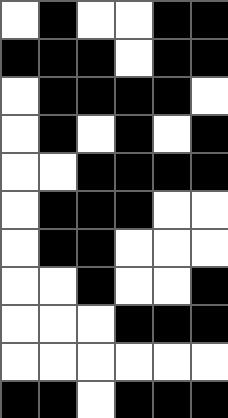[["white", "black", "white", "white", "black", "black"], ["black", "black", "black", "white", "black", "black"], ["white", "black", "black", "black", "black", "white"], ["white", "black", "white", "black", "white", "black"], ["white", "white", "black", "black", "black", "black"], ["white", "black", "black", "black", "white", "white"], ["white", "black", "black", "white", "white", "white"], ["white", "white", "black", "white", "white", "black"], ["white", "white", "white", "black", "black", "black"], ["white", "white", "white", "white", "white", "white"], ["black", "black", "white", "black", "black", "black"]]